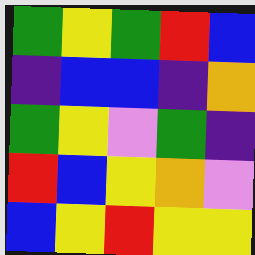[["green", "yellow", "green", "red", "blue"], ["indigo", "blue", "blue", "indigo", "orange"], ["green", "yellow", "violet", "green", "indigo"], ["red", "blue", "yellow", "orange", "violet"], ["blue", "yellow", "red", "yellow", "yellow"]]